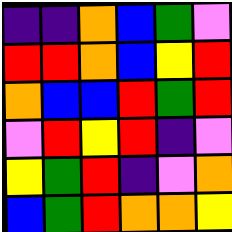[["indigo", "indigo", "orange", "blue", "green", "violet"], ["red", "red", "orange", "blue", "yellow", "red"], ["orange", "blue", "blue", "red", "green", "red"], ["violet", "red", "yellow", "red", "indigo", "violet"], ["yellow", "green", "red", "indigo", "violet", "orange"], ["blue", "green", "red", "orange", "orange", "yellow"]]